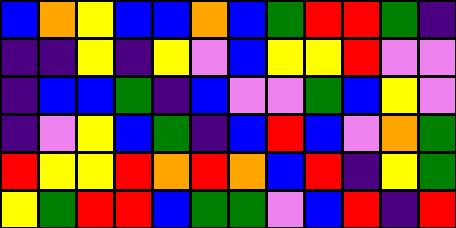[["blue", "orange", "yellow", "blue", "blue", "orange", "blue", "green", "red", "red", "green", "indigo"], ["indigo", "indigo", "yellow", "indigo", "yellow", "violet", "blue", "yellow", "yellow", "red", "violet", "violet"], ["indigo", "blue", "blue", "green", "indigo", "blue", "violet", "violet", "green", "blue", "yellow", "violet"], ["indigo", "violet", "yellow", "blue", "green", "indigo", "blue", "red", "blue", "violet", "orange", "green"], ["red", "yellow", "yellow", "red", "orange", "red", "orange", "blue", "red", "indigo", "yellow", "green"], ["yellow", "green", "red", "red", "blue", "green", "green", "violet", "blue", "red", "indigo", "red"]]